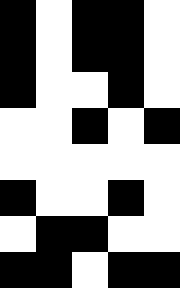[["black", "white", "black", "black", "white"], ["black", "white", "black", "black", "white"], ["black", "white", "white", "black", "white"], ["white", "white", "black", "white", "black"], ["white", "white", "white", "white", "white"], ["black", "white", "white", "black", "white"], ["white", "black", "black", "white", "white"], ["black", "black", "white", "black", "black"]]